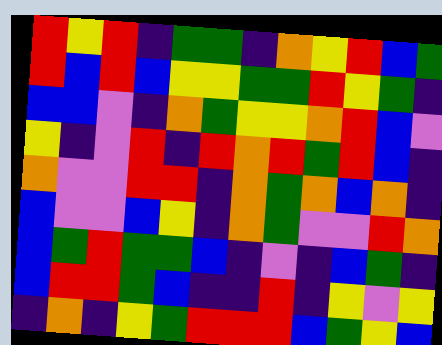[["red", "yellow", "red", "indigo", "green", "green", "indigo", "orange", "yellow", "red", "blue", "green"], ["red", "blue", "red", "blue", "yellow", "yellow", "green", "green", "red", "yellow", "green", "indigo"], ["blue", "blue", "violet", "indigo", "orange", "green", "yellow", "yellow", "orange", "red", "blue", "violet"], ["yellow", "indigo", "violet", "red", "indigo", "red", "orange", "red", "green", "red", "blue", "indigo"], ["orange", "violet", "violet", "red", "red", "indigo", "orange", "green", "orange", "blue", "orange", "indigo"], ["blue", "violet", "violet", "blue", "yellow", "indigo", "orange", "green", "violet", "violet", "red", "orange"], ["blue", "green", "red", "green", "green", "blue", "indigo", "violet", "indigo", "blue", "green", "indigo"], ["blue", "red", "red", "green", "blue", "indigo", "indigo", "red", "indigo", "yellow", "violet", "yellow"], ["indigo", "orange", "indigo", "yellow", "green", "red", "red", "red", "blue", "green", "yellow", "blue"]]